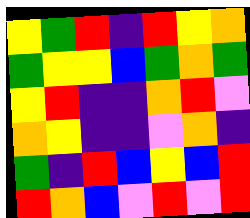[["yellow", "green", "red", "indigo", "red", "yellow", "orange"], ["green", "yellow", "yellow", "blue", "green", "orange", "green"], ["yellow", "red", "indigo", "indigo", "orange", "red", "violet"], ["orange", "yellow", "indigo", "indigo", "violet", "orange", "indigo"], ["green", "indigo", "red", "blue", "yellow", "blue", "red"], ["red", "orange", "blue", "violet", "red", "violet", "red"]]